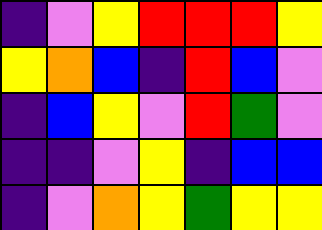[["indigo", "violet", "yellow", "red", "red", "red", "yellow"], ["yellow", "orange", "blue", "indigo", "red", "blue", "violet"], ["indigo", "blue", "yellow", "violet", "red", "green", "violet"], ["indigo", "indigo", "violet", "yellow", "indigo", "blue", "blue"], ["indigo", "violet", "orange", "yellow", "green", "yellow", "yellow"]]